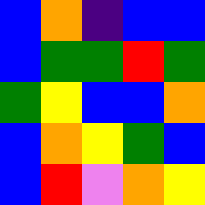[["blue", "orange", "indigo", "blue", "blue"], ["blue", "green", "green", "red", "green"], ["green", "yellow", "blue", "blue", "orange"], ["blue", "orange", "yellow", "green", "blue"], ["blue", "red", "violet", "orange", "yellow"]]